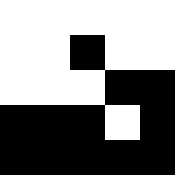[["white", "white", "white", "white", "white"], ["white", "white", "black", "white", "white"], ["white", "white", "white", "black", "black"], ["black", "black", "black", "white", "black"], ["black", "black", "black", "black", "black"]]